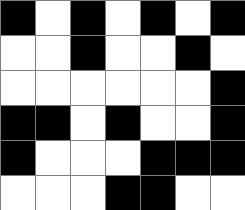[["black", "white", "black", "white", "black", "white", "black"], ["white", "white", "black", "white", "white", "black", "white"], ["white", "white", "white", "white", "white", "white", "black"], ["black", "black", "white", "black", "white", "white", "black"], ["black", "white", "white", "white", "black", "black", "black"], ["white", "white", "white", "black", "black", "white", "white"]]